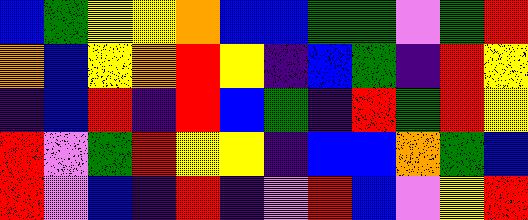[["blue", "green", "yellow", "yellow", "orange", "blue", "blue", "green", "green", "violet", "green", "red"], ["orange", "blue", "yellow", "orange", "red", "yellow", "indigo", "blue", "green", "indigo", "red", "yellow"], ["indigo", "blue", "red", "indigo", "red", "blue", "green", "indigo", "red", "green", "red", "yellow"], ["red", "violet", "green", "red", "yellow", "yellow", "indigo", "blue", "blue", "orange", "green", "blue"], ["red", "violet", "blue", "indigo", "red", "indigo", "violet", "red", "blue", "violet", "yellow", "red"]]